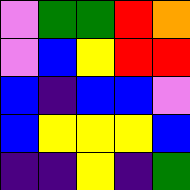[["violet", "green", "green", "red", "orange"], ["violet", "blue", "yellow", "red", "red"], ["blue", "indigo", "blue", "blue", "violet"], ["blue", "yellow", "yellow", "yellow", "blue"], ["indigo", "indigo", "yellow", "indigo", "green"]]